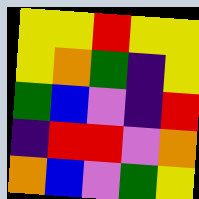[["yellow", "yellow", "red", "yellow", "yellow"], ["yellow", "orange", "green", "indigo", "yellow"], ["green", "blue", "violet", "indigo", "red"], ["indigo", "red", "red", "violet", "orange"], ["orange", "blue", "violet", "green", "yellow"]]